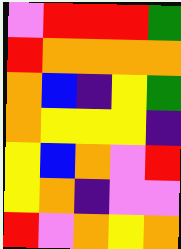[["violet", "red", "red", "red", "green"], ["red", "orange", "orange", "orange", "orange"], ["orange", "blue", "indigo", "yellow", "green"], ["orange", "yellow", "yellow", "yellow", "indigo"], ["yellow", "blue", "orange", "violet", "red"], ["yellow", "orange", "indigo", "violet", "violet"], ["red", "violet", "orange", "yellow", "orange"]]